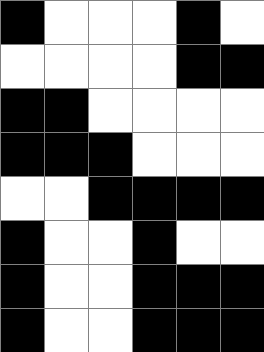[["black", "white", "white", "white", "black", "white"], ["white", "white", "white", "white", "black", "black"], ["black", "black", "white", "white", "white", "white"], ["black", "black", "black", "white", "white", "white"], ["white", "white", "black", "black", "black", "black"], ["black", "white", "white", "black", "white", "white"], ["black", "white", "white", "black", "black", "black"], ["black", "white", "white", "black", "black", "black"]]